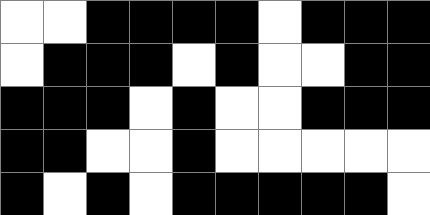[["white", "white", "black", "black", "black", "black", "white", "black", "black", "black"], ["white", "black", "black", "black", "white", "black", "white", "white", "black", "black"], ["black", "black", "black", "white", "black", "white", "white", "black", "black", "black"], ["black", "black", "white", "white", "black", "white", "white", "white", "white", "white"], ["black", "white", "black", "white", "black", "black", "black", "black", "black", "white"]]